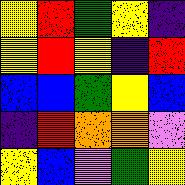[["yellow", "red", "green", "yellow", "indigo"], ["yellow", "red", "yellow", "indigo", "red"], ["blue", "blue", "green", "yellow", "blue"], ["indigo", "red", "orange", "orange", "violet"], ["yellow", "blue", "violet", "green", "yellow"]]